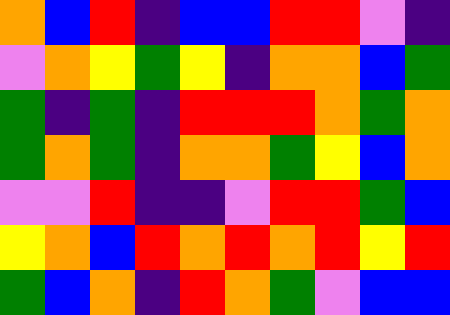[["orange", "blue", "red", "indigo", "blue", "blue", "red", "red", "violet", "indigo"], ["violet", "orange", "yellow", "green", "yellow", "indigo", "orange", "orange", "blue", "green"], ["green", "indigo", "green", "indigo", "red", "red", "red", "orange", "green", "orange"], ["green", "orange", "green", "indigo", "orange", "orange", "green", "yellow", "blue", "orange"], ["violet", "violet", "red", "indigo", "indigo", "violet", "red", "red", "green", "blue"], ["yellow", "orange", "blue", "red", "orange", "red", "orange", "red", "yellow", "red"], ["green", "blue", "orange", "indigo", "red", "orange", "green", "violet", "blue", "blue"]]